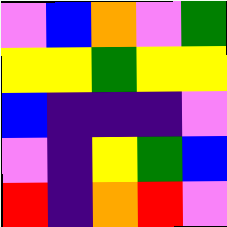[["violet", "blue", "orange", "violet", "green"], ["yellow", "yellow", "green", "yellow", "yellow"], ["blue", "indigo", "indigo", "indigo", "violet"], ["violet", "indigo", "yellow", "green", "blue"], ["red", "indigo", "orange", "red", "violet"]]